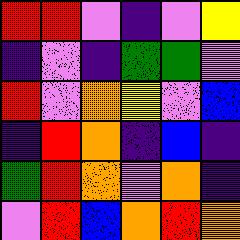[["red", "red", "violet", "indigo", "violet", "yellow"], ["indigo", "violet", "indigo", "green", "green", "violet"], ["red", "violet", "orange", "yellow", "violet", "blue"], ["indigo", "red", "orange", "indigo", "blue", "indigo"], ["green", "red", "orange", "violet", "orange", "indigo"], ["violet", "red", "blue", "orange", "red", "orange"]]